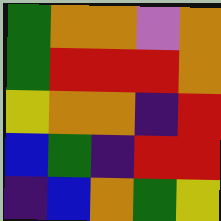[["green", "orange", "orange", "violet", "orange"], ["green", "red", "red", "red", "orange"], ["yellow", "orange", "orange", "indigo", "red"], ["blue", "green", "indigo", "red", "red"], ["indigo", "blue", "orange", "green", "yellow"]]